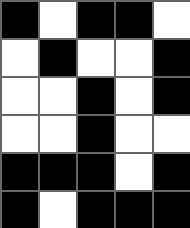[["black", "white", "black", "black", "white"], ["white", "black", "white", "white", "black"], ["white", "white", "black", "white", "black"], ["white", "white", "black", "white", "white"], ["black", "black", "black", "white", "black"], ["black", "white", "black", "black", "black"]]